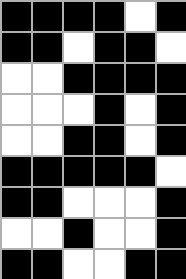[["black", "black", "black", "black", "white", "black"], ["black", "black", "white", "black", "black", "white"], ["white", "white", "black", "black", "black", "black"], ["white", "white", "white", "black", "white", "black"], ["white", "white", "black", "black", "white", "black"], ["black", "black", "black", "black", "black", "white"], ["black", "black", "white", "white", "white", "black"], ["white", "white", "black", "white", "white", "black"], ["black", "black", "white", "white", "black", "black"]]